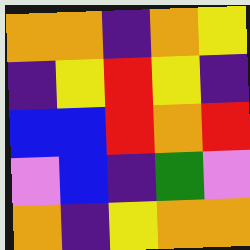[["orange", "orange", "indigo", "orange", "yellow"], ["indigo", "yellow", "red", "yellow", "indigo"], ["blue", "blue", "red", "orange", "red"], ["violet", "blue", "indigo", "green", "violet"], ["orange", "indigo", "yellow", "orange", "orange"]]